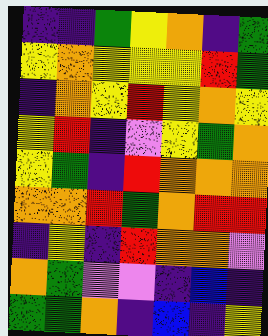[["indigo", "indigo", "green", "yellow", "orange", "indigo", "green"], ["yellow", "orange", "yellow", "yellow", "yellow", "red", "green"], ["indigo", "orange", "yellow", "red", "yellow", "orange", "yellow"], ["yellow", "red", "indigo", "violet", "yellow", "green", "orange"], ["yellow", "green", "indigo", "red", "orange", "orange", "orange"], ["orange", "orange", "red", "green", "orange", "red", "red"], ["indigo", "yellow", "indigo", "red", "orange", "orange", "violet"], ["orange", "green", "violet", "violet", "indigo", "blue", "indigo"], ["green", "green", "orange", "indigo", "blue", "indigo", "yellow"]]